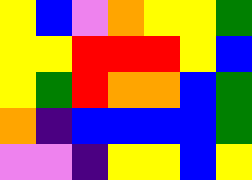[["yellow", "blue", "violet", "orange", "yellow", "yellow", "green"], ["yellow", "yellow", "red", "red", "red", "yellow", "blue"], ["yellow", "green", "red", "orange", "orange", "blue", "green"], ["orange", "indigo", "blue", "blue", "blue", "blue", "green"], ["violet", "violet", "indigo", "yellow", "yellow", "blue", "yellow"]]